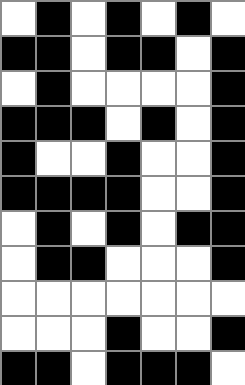[["white", "black", "white", "black", "white", "black", "white"], ["black", "black", "white", "black", "black", "white", "black"], ["white", "black", "white", "white", "white", "white", "black"], ["black", "black", "black", "white", "black", "white", "black"], ["black", "white", "white", "black", "white", "white", "black"], ["black", "black", "black", "black", "white", "white", "black"], ["white", "black", "white", "black", "white", "black", "black"], ["white", "black", "black", "white", "white", "white", "black"], ["white", "white", "white", "white", "white", "white", "white"], ["white", "white", "white", "black", "white", "white", "black"], ["black", "black", "white", "black", "black", "black", "white"]]